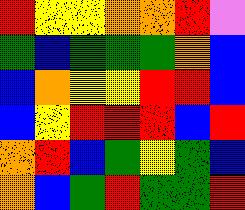[["red", "yellow", "yellow", "orange", "orange", "red", "violet"], ["green", "blue", "green", "green", "green", "orange", "blue"], ["blue", "orange", "yellow", "yellow", "red", "red", "blue"], ["blue", "yellow", "red", "red", "red", "blue", "red"], ["orange", "red", "blue", "green", "yellow", "green", "blue"], ["orange", "blue", "green", "red", "green", "green", "red"]]